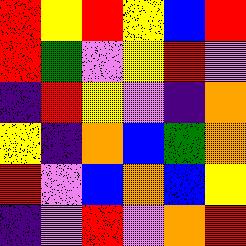[["red", "yellow", "red", "yellow", "blue", "red"], ["red", "green", "violet", "yellow", "red", "violet"], ["indigo", "red", "yellow", "violet", "indigo", "orange"], ["yellow", "indigo", "orange", "blue", "green", "orange"], ["red", "violet", "blue", "orange", "blue", "yellow"], ["indigo", "violet", "red", "violet", "orange", "red"]]